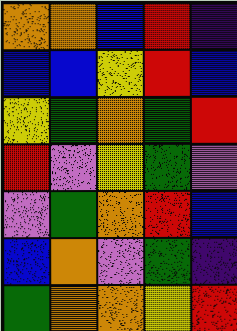[["orange", "orange", "blue", "red", "indigo"], ["blue", "blue", "yellow", "red", "blue"], ["yellow", "green", "orange", "green", "red"], ["red", "violet", "yellow", "green", "violet"], ["violet", "green", "orange", "red", "blue"], ["blue", "orange", "violet", "green", "indigo"], ["green", "orange", "orange", "yellow", "red"]]